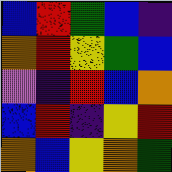[["blue", "red", "green", "blue", "indigo"], ["orange", "red", "yellow", "green", "blue"], ["violet", "indigo", "red", "blue", "orange"], ["blue", "red", "indigo", "yellow", "red"], ["orange", "blue", "yellow", "orange", "green"]]